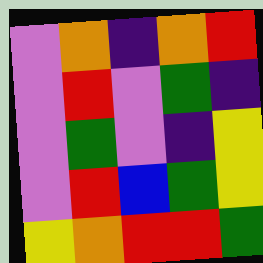[["violet", "orange", "indigo", "orange", "red"], ["violet", "red", "violet", "green", "indigo"], ["violet", "green", "violet", "indigo", "yellow"], ["violet", "red", "blue", "green", "yellow"], ["yellow", "orange", "red", "red", "green"]]